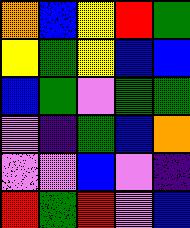[["orange", "blue", "yellow", "red", "green"], ["yellow", "green", "yellow", "blue", "blue"], ["blue", "green", "violet", "green", "green"], ["violet", "indigo", "green", "blue", "orange"], ["violet", "violet", "blue", "violet", "indigo"], ["red", "green", "red", "violet", "blue"]]